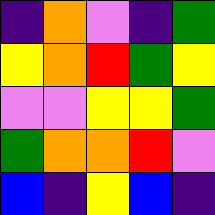[["indigo", "orange", "violet", "indigo", "green"], ["yellow", "orange", "red", "green", "yellow"], ["violet", "violet", "yellow", "yellow", "green"], ["green", "orange", "orange", "red", "violet"], ["blue", "indigo", "yellow", "blue", "indigo"]]